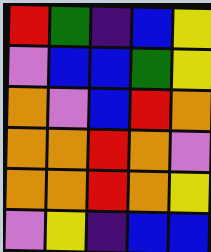[["red", "green", "indigo", "blue", "yellow"], ["violet", "blue", "blue", "green", "yellow"], ["orange", "violet", "blue", "red", "orange"], ["orange", "orange", "red", "orange", "violet"], ["orange", "orange", "red", "orange", "yellow"], ["violet", "yellow", "indigo", "blue", "blue"]]